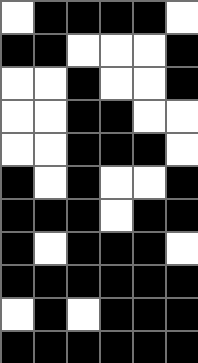[["white", "black", "black", "black", "black", "white"], ["black", "black", "white", "white", "white", "black"], ["white", "white", "black", "white", "white", "black"], ["white", "white", "black", "black", "white", "white"], ["white", "white", "black", "black", "black", "white"], ["black", "white", "black", "white", "white", "black"], ["black", "black", "black", "white", "black", "black"], ["black", "white", "black", "black", "black", "white"], ["black", "black", "black", "black", "black", "black"], ["white", "black", "white", "black", "black", "black"], ["black", "black", "black", "black", "black", "black"]]